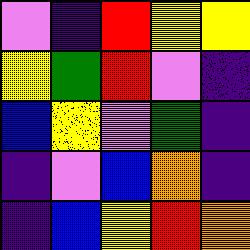[["violet", "indigo", "red", "yellow", "yellow"], ["yellow", "green", "red", "violet", "indigo"], ["blue", "yellow", "violet", "green", "indigo"], ["indigo", "violet", "blue", "orange", "indigo"], ["indigo", "blue", "yellow", "red", "orange"]]